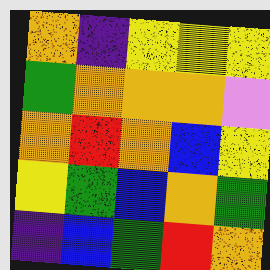[["orange", "indigo", "yellow", "yellow", "yellow"], ["green", "orange", "orange", "orange", "violet"], ["orange", "red", "orange", "blue", "yellow"], ["yellow", "green", "blue", "orange", "green"], ["indigo", "blue", "green", "red", "orange"]]